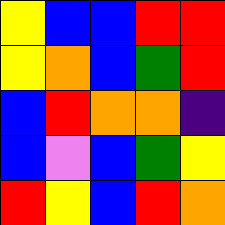[["yellow", "blue", "blue", "red", "red"], ["yellow", "orange", "blue", "green", "red"], ["blue", "red", "orange", "orange", "indigo"], ["blue", "violet", "blue", "green", "yellow"], ["red", "yellow", "blue", "red", "orange"]]